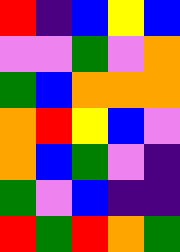[["red", "indigo", "blue", "yellow", "blue"], ["violet", "violet", "green", "violet", "orange"], ["green", "blue", "orange", "orange", "orange"], ["orange", "red", "yellow", "blue", "violet"], ["orange", "blue", "green", "violet", "indigo"], ["green", "violet", "blue", "indigo", "indigo"], ["red", "green", "red", "orange", "green"]]